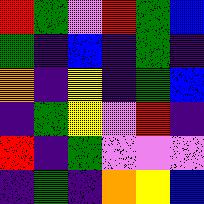[["red", "green", "violet", "red", "green", "blue"], ["green", "indigo", "blue", "indigo", "green", "indigo"], ["orange", "indigo", "yellow", "indigo", "green", "blue"], ["indigo", "green", "yellow", "violet", "red", "indigo"], ["red", "indigo", "green", "violet", "violet", "violet"], ["indigo", "green", "indigo", "orange", "yellow", "blue"]]